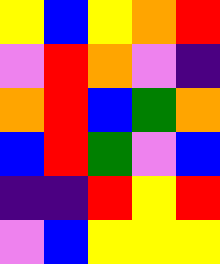[["yellow", "blue", "yellow", "orange", "red"], ["violet", "red", "orange", "violet", "indigo"], ["orange", "red", "blue", "green", "orange"], ["blue", "red", "green", "violet", "blue"], ["indigo", "indigo", "red", "yellow", "red"], ["violet", "blue", "yellow", "yellow", "yellow"]]